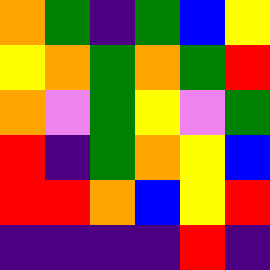[["orange", "green", "indigo", "green", "blue", "yellow"], ["yellow", "orange", "green", "orange", "green", "red"], ["orange", "violet", "green", "yellow", "violet", "green"], ["red", "indigo", "green", "orange", "yellow", "blue"], ["red", "red", "orange", "blue", "yellow", "red"], ["indigo", "indigo", "indigo", "indigo", "red", "indigo"]]